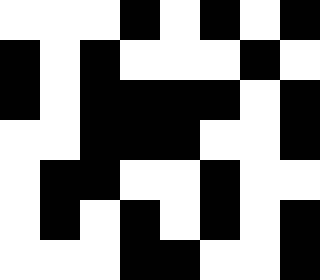[["white", "white", "white", "black", "white", "black", "white", "black"], ["black", "white", "black", "white", "white", "white", "black", "white"], ["black", "white", "black", "black", "black", "black", "white", "black"], ["white", "white", "black", "black", "black", "white", "white", "black"], ["white", "black", "black", "white", "white", "black", "white", "white"], ["white", "black", "white", "black", "white", "black", "white", "black"], ["white", "white", "white", "black", "black", "white", "white", "black"]]